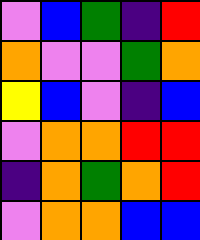[["violet", "blue", "green", "indigo", "red"], ["orange", "violet", "violet", "green", "orange"], ["yellow", "blue", "violet", "indigo", "blue"], ["violet", "orange", "orange", "red", "red"], ["indigo", "orange", "green", "orange", "red"], ["violet", "orange", "orange", "blue", "blue"]]